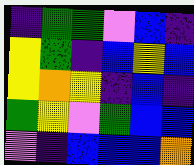[["indigo", "green", "green", "violet", "blue", "indigo"], ["yellow", "green", "indigo", "blue", "yellow", "blue"], ["yellow", "orange", "yellow", "indigo", "blue", "indigo"], ["green", "yellow", "violet", "green", "blue", "blue"], ["violet", "indigo", "blue", "blue", "blue", "orange"]]